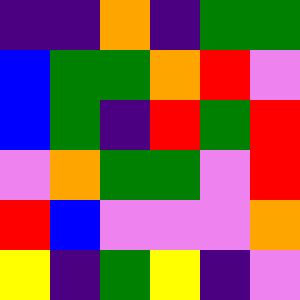[["indigo", "indigo", "orange", "indigo", "green", "green"], ["blue", "green", "green", "orange", "red", "violet"], ["blue", "green", "indigo", "red", "green", "red"], ["violet", "orange", "green", "green", "violet", "red"], ["red", "blue", "violet", "violet", "violet", "orange"], ["yellow", "indigo", "green", "yellow", "indigo", "violet"]]